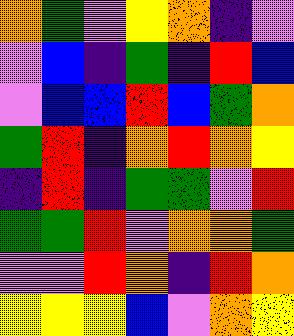[["orange", "green", "violet", "yellow", "orange", "indigo", "violet"], ["violet", "blue", "indigo", "green", "indigo", "red", "blue"], ["violet", "blue", "blue", "red", "blue", "green", "orange"], ["green", "red", "indigo", "orange", "red", "orange", "yellow"], ["indigo", "red", "indigo", "green", "green", "violet", "red"], ["green", "green", "red", "violet", "orange", "orange", "green"], ["violet", "violet", "red", "orange", "indigo", "red", "orange"], ["yellow", "yellow", "yellow", "blue", "violet", "orange", "yellow"]]